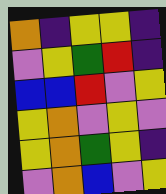[["orange", "indigo", "yellow", "yellow", "indigo"], ["violet", "yellow", "green", "red", "indigo"], ["blue", "blue", "red", "violet", "yellow"], ["yellow", "orange", "violet", "yellow", "violet"], ["yellow", "orange", "green", "yellow", "indigo"], ["violet", "orange", "blue", "violet", "yellow"]]